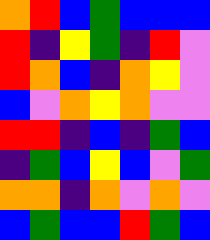[["orange", "red", "blue", "green", "blue", "blue", "blue"], ["red", "indigo", "yellow", "green", "indigo", "red", "violet"], ["red", "orange", "blue", "indigo", "orange", "yellow", "violet"], ["blue", "violet", "orange", "yellow", "orange", "violet", "violet"], ["red", "red", "indigo", "blue", "indigo", "green", "blue"], ["indigo", "green", "blue", "yellow", "blue", "violet", "green"], ["orange", "orange", "indigo", "orange", "violet", "orange", "violet"], ["blue", "green", "blue", "blue", "red", "green", "blue"]]